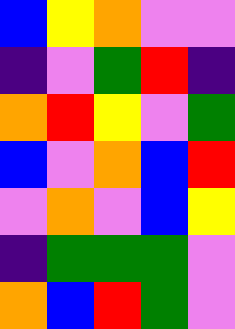[["blue", "yellow", "orange", "violet", "violet"], ["indigo", "violet", "green", "red", "indigo"], ["orange", "red", "yellow", "violet", "green"], ["blue", "violet", "orange", "blue", "red"], ["violet", "orange", "violet", "blue", "yellow"], ["indigo", "green", "green", "green", "violet"], ["orange", "blue", "red", "green", "violet"]]